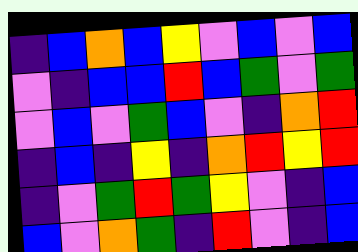[["indigo", "blue", "orange", "blue", "yellow", "violet", "blue", "violet", "blue"], ["violet", "indigo", "blue", "blue", "red", "blue", "green", "violet", "green"], ["violet", "blue", "violet", "green", "blue", "violet", "indigo", "orange", "red"], ["indigo", "blue", "indigo", "yellow", "indigo", "orange", "red", "yellow", "red"], ["indigo", "violet", "green", "red", "green", "yellow", "violet", "indigo", "blue"], ["blue", "violet", "orange", "green", "indigo", "red", "violet", "indigo", "blue"]]